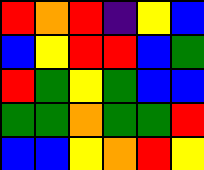[["red", "orange", "red", "indigo", "yellow", "blue"], ["blue", "yellow", "red", "red", "blue", "green"], ["red", "green", "yellow", "green", "blue", "blue"], ["green", "green", "orange", "green", "green", "red"], ["blue", "blue", "yellow", "orange", "red", "yellow"]]